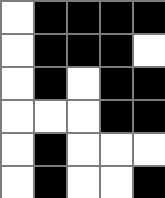[["white", "black", "black", "black", "black"], ["white", "black", "black", "black", "white"], ["white", "black", "white", "black", "black"], ["white", "white", "white", "black", "black"], ["white", "black", "white", "white", "white"], ["white", "black", "white", "white", "black"]]